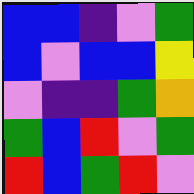[["blue", "blue", "indigo", "violet", "green"], ["blue", "violet", "blue", "blue", "yellow"], ["violet", "indigo", "indigo", "green", "orange"], ["green", "blue", "red", "violet", "green"], ["red", "blue", "green", "red", "violet"]]